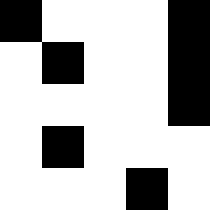[["black", "white", "white", "white", "black"], ["white", "black", "white", "white", "black"], ["white", "white", "white", "white", "black"], ["white", "black", "white", "white", "white"], ["white", "white", "white", "black", "white"]]